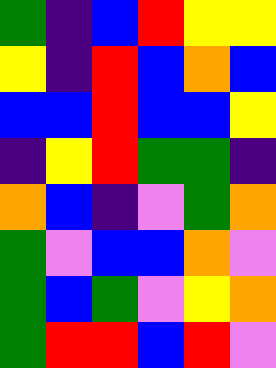[["green", "indigo", "blue", "red", "yellow", "yellow"], ["yellow", "indigo", "red", "blue", "orange", "blue"], ["blue", "blue", "red", "blue", "blue", "yellow"], ["indigo", "yellow", "red", "green", "green", "indigo"], ["orange", "blue", "indigo", "violet", "green", "orange"], ["green", "violet", "blue", "blue", "orange", "violet"], ["green", "blue", "green", "violet", "yellow", "orange"], ["green", "red", "red", "blue", "red", "violet"]]